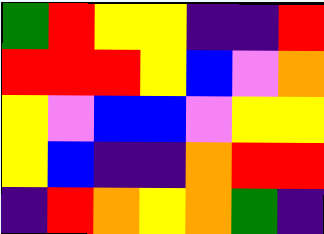[["green", "red", "yellow", "yellow", "indigo", "indigo", "red"], ["red", "red", "red", "yellow", "blue", "violet", "orange"], ["yellow", "violet", "blue", "blue", "violet", "yellow", "yellow"], ["yellow", "blue", "indigo", "indigo", "orange", "red", "red"], ["indigo", "red", "orange", "yellow", "orange", "green", "indigo"]]